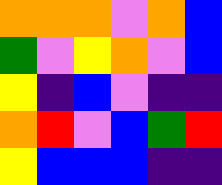[["orange", "orange", "orange", "violet", "orange", "blue"], ["green", "violet", "yellow", "orange", "violet", "blue"], ["yellow", "indigo", "blue", "violet", "indigo", "indigo"], ["orange", "red", "violet", "blue", "green", "red"], ["yellow", "blue", "blue", "blue", "indigo", "indigo"]]